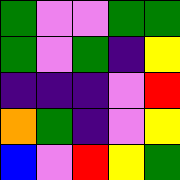[["green", "violet", "violet", "green", "green"], ["green", "violet", "green", "indigo", "yellow"], ["indigo", "indigo", "indigo", "violet", "red"], ["orange", "green", "indigo", "violet", "yellow"], ["blue", "violet", "red", "yellow", "green"]]